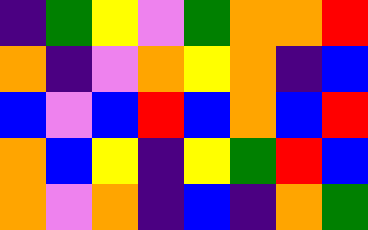[["indigo", "green", "yellow", "violet", "green", "orange", "orange", "red"], ["orange", "indigo", "violet", "orange", "yellow", "orange", "indigo", "blue"], ["blue", "violet", "blue", "red", "blue", "orange", "blue", "red"], ["orange", "blue", "yellow", "indigo", "yellow", "green", "red", "blue"], ["orange", "violet", "orange", "indigo", "blue", "indigo", "orange", "green"]]